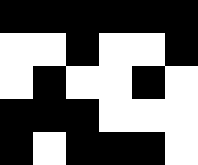[["black", "black", "black", "black", "black", "black"], ["white", "white", "black", "white", "white", "black"], ["white", "black", "white", "white", "black", "white"], ["black", "black", "black", "white", "white", "white"], ["black", "white", "black", "black", "black", "white"]]